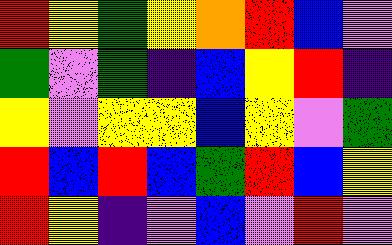[["red", "yellow", "green", "yellow", "orange", "red", "blue", "violet"], ["green", "violet", "green", "indigo", "blue", "yellow", "red", "indigo"], ["yellow", "violet", "yellow", "yellow", "blue", "yellow", "violet", "green"], ["red", "blue", "red", "blue", "green", "red", "blue", "yellow"], ["red", "yellow", "indigo", "violet", "blue", "violet", "red", "violet"]]